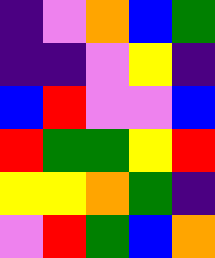[["indigo", "violet", "orange", "blue", "green"], ["indigo", "indigo", "violet", "yellow", "indigo"], ["blue", "red", "violet", "violet", "blue"], ["red", "green", "green", "yellow", "red"], ["yellow", "yellow", "orange", "green", "indigo"], ["violet", "red", "green", "blue", "orange"]]